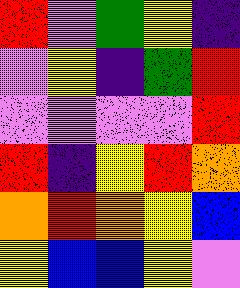[["red", "violet", "green", "yellow", "indigo"], ["violet", "yellow", "indigo", "green", "red"], ["violet", "violet", "violet", "violet", "red"], ["red", "indigo", "yellow", "red", "orange"], ["orange", "red", "orange", "yellow", "blue"], ["yellow", "blue", "blue", "yellow", "violet"]]